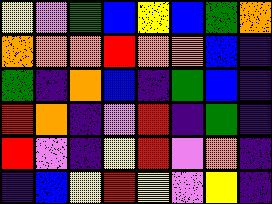[["yellow", "violet", "green", "blue", "yellow", "blue", "green", "orange"], ["orange", "orange", "orange", "red", "orange", "orange", "blue", "indigo"], ["green", "indigo", "orange", "blue", "indigo", "green", "blue", "indigo"], ["red", "orange", "indigo", "violet", "red", "indigo", "green", "indigo"], ["red", "violet", "indigo", "yellow", "red", "violet", "orange", "indigo"], ["indigo", "blue", "yellow", "red", "yellow", "violet", "yellow", "indigo"]]